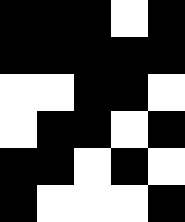[["black", "black", "black", "white", "black"], ["black", "black", "black", "black", "black"], ["white", "white", "black", "black", "white"], ["white", "black", "black", "white", "black"], ["black", "black", "white", "black", "white"], ["black", "white", "white", "white", "black"]]